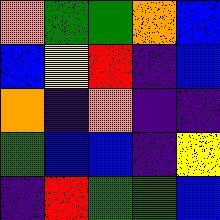[["orange", "green", "green", "orange", "blue"], ["blue", "yellow", "red", "indigo", "blue"], ["orange", "indigo", "orange", "indigo", "indigo"], ["green", "blue", "blue", "indigo", "yellow"], ["indigo", "red", "green", "green", "blue"]]